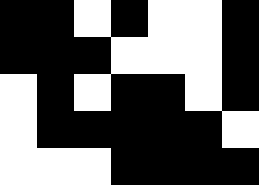[["black", "black", "white", "black", "white", "white", "black"], ["black", "black", "black", "white", "white", "white", "black"], ["white", "black", "white", "black", "black", "white", "black"], ["white", "black", "black", "black", "black", "black", "white"], ["white", "white", "white", "black", "black", "black", "black"]]